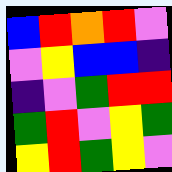[["blue", "red", "orange", "red", "violet"], ["violet", "yellow", "blue", "blue", "indigo"], ["indigo", "violet", "green", "red", "red"], ["green", "red", "violet", "yellow", "green"], ["yellow", "red", "green", "yellow", "violet"]]